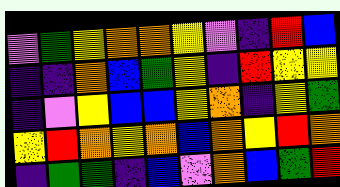[["violet", "green", "yellow", "orange", "orange", "yellow", "violet", "indigo", "red", "blue"], ["indigo", "indigo", "orange", "blue", "green", "yellow", "indigo", "red", "yellow", "yellow"], ["indigo", "violet", "yellow", "blue", "blue", "yellow", "orange", "indigo", "yellow", "green"], ["yellow", "red", "orange", "yellow", "orange", "blue", "orange", "yellow", "red", "orange"], ["indigo", "green", "green", "indigo", "blue", "violet", "orange", "blue", "green", "red"]]